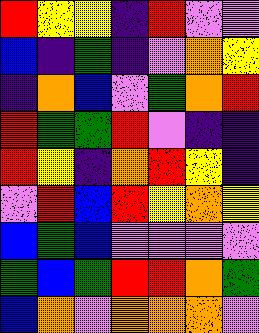[["red", "yellow", "yellow", "indigo", "red", "violet", "violet"], ["blue", "indigo", "green", "indigo", "violet", "orange", "yellow"], ["indigo", "orange", "blue", "violet", "green", "orange", "red"], ["red", "green", "green", "red", "violet", "indigo", "indigo"], ["red", "yellow", "indigo", "orange", "red", "yellow", "indigo"], ["violet", "red", "blue", "red", "yellow", "orange", "yellow"], ["blue", "green", "blue", "violet", "violet", "violet", "violet"], ["green", "blue", "green", "red", "red", "orange", "green"], ["blue", "orange", "violet", "orange", "orange", "orange", "violet"]]